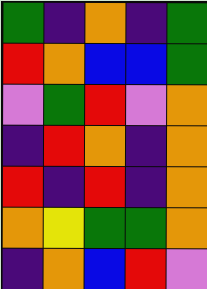[["green", "indigo", "orange", "indigo", "green"], ["red", "orange", "blue", "blue", "green"], ["violet", "green", "red", "violet", "orange"], ["indigo", "red", "orange", "indigo", "orange"], ["red", "indigo", "red", "indigo", "orange"], ["orange", "yellow", "green", "green", "orange"], ["indigo", "orange", "blue", "red", "violet"]]